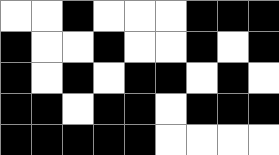[["white", "white", "black", "white", "white", "white", "black", "black", "black"], ["black", "white", "white", "black", "white", "white", "black", "white", "black"], ["black", "white", "black", "white", "black", "black", "white", "black", "white"], ["black", "black", "white", "black", "black", "white", "black", "black", "black"], ["black", "black", "black", "black", "black", "white", "white", "white", "white"]]